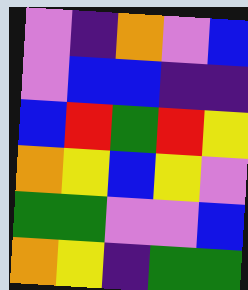[["violet", "indigo", "orange", "violet", "blue"], ["violet", "blue", "blue", "indigo", "indigo"], ["blue", "red", "green", "red", "yellow"], ["orange", "yellow", "blue", "yellow", "violet"], ["green", "green", "violet", "violet", "blue"], ["orange", "yellow", "indigo", "green", "green"]]